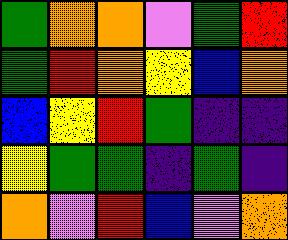[["green", "orange", "orange", "violet", "green", "red"], ["green", "red", "orange", "yellow", "blue", "orange"], ["blue", "yellow", "red", "green", "indigo", "indigo"], ["yellow", "green", "green", "indigo", "green", "indigo"], ["orange", "violet", "red", "blue", "violet", "orange"]]